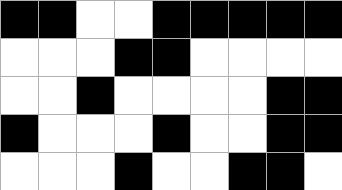[["black", "black", "white", "white", "black", "black", "black", "black", "black"], ["white", "white", "white", "black", "black", "white", "white", "white", "white"], ["white", "white", "black", "white", "white", "white", "white", "black", "black"], ["black", "white", "white", "white", "black", "white", "white", "black", "black"], ["white", "white", "white", "black", "white", "white", "black", "black", "white"]]